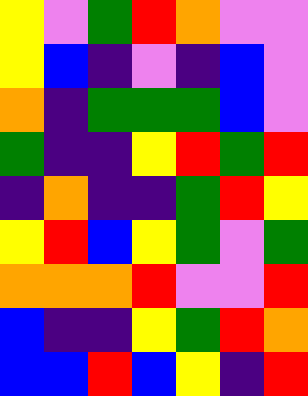[["yellow", "violet", "green", "red", "orange", "violet", "violet"], ["yellow", "blue", "indigo", "violet", "indigo", "blue", "violet"], ["orange", "indigo", "green", "green", "green", "blue", "violet"], ["green", "indigo", "indigo", "yellow", "red", "green", "red"], ["indigo", "orange", "indigo", "indigo", "green", "red", "yellow"], ["yellow", "red", "blue", "yellow", "green", "violet", "green"], ["orange", "orange", "orange", "red", "violet", "violet", "red"], ["blue", "indigo", "indigo", "yellow", "green", "red", "orange"], ["blue", "blue", "red", "blue", "yellow", "indigo", "red"]]